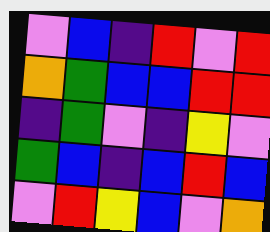[["violet", "blue", "indigo", "red", "violet", "red"], ["orange", "green", "blue", "blue", "red", "red"], ["indigo", "green", "violet", "indigo", "yellow", "violet"], ["green", "blue", "indigo", "blue", "red", "blue"], ["violet", "red", "yellow", "blue", "violet", "orange"]]